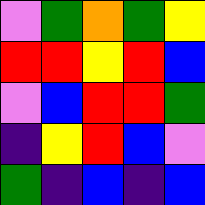[["violet", "green", "orange", "green", "yellow"], ["red", "red", "yellow", "red", "blue"], ["violet", "blue", "red", "red", "green"], ["indigo", "yellow", "red", "blue", "violet"], ["green", "indigo", "blue", "indigo", "blue"]]